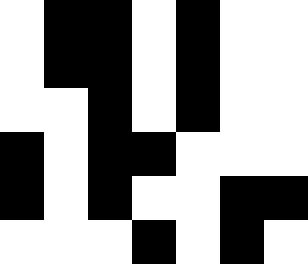[["white", "black", "black", "white", "black", "white", "white"], ["white", "black", "black", "white", "black", "white", "white"], ["white", "white", "black", "white", "black", "white", "white"], ["black", "white", "black", "black", "white", "white", "white"], ["black", "white", "black", "white", "white", "black", "black"], ["white", "white", "white", "black", "white", "black", "white"]]